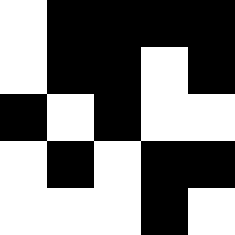[["white", "black", "black", "black", "black"], ["white", "black", "black", "white", "black"], ["black", "white", "black", "white", "white"], ["white", "black", "white", "black", "black"], ["white", "white", "white", "black", "white"]]